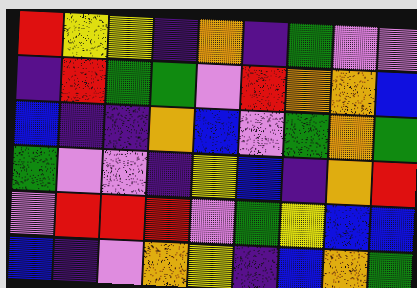[["red", "yellow", "yellow", "indigo", "orange", "indigo", "green", "violet", "violet"], ["indigo", "red", "green", "green", "violet", "red", "orange", "orange", "blue"], ["blue", "indigo", "indigo", "orange", "blue", "violet", "green", "orange", "green"], ["green", "violet", "violet", "indigo", "yellow", "blue", "indigo", "orange", "red"], ["violet", "red", "red", "red", "violet", "green", "yellow", "blue", "blue"], ["blue", "indigo", "violet", "orange", "yellow", "indigo", "blue", "orange", "green"]]